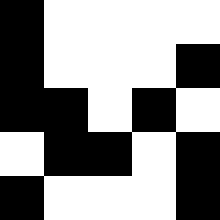[["black", "white", "white", "white", "white"], ["black", "white", "white", "white", "black"], ["black", "black", "white", "black", "white"], ["white", "black", "black", "white", "black"], ["black", "white", "white", "white", "black"]]